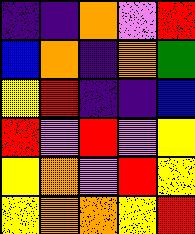[["indigo", "indigo", "orange", "violet", "red"], ["blue", "orange", "indigo", "orange", "green"], ["yellow", "red", "indigo", "indigo", "blue"], ["red", "violet", "red", "violet", "yellow"], ["yellow", "orange", "violet", "red", "yellow"], ["yellow", "orange", "orange", "yellow", "red"]]